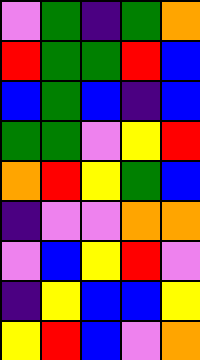[["violet", "green", "indigo", "green", "orange"], ["red", "green", "green", "red", "blue"], ["blue", "green", "blue", "indigo", "blue"], ["green", "green", "violet", "yellow", "red"], ["orange", "red", "yellow", "green", "blue"], ["indigo", "violet", "violet", "orange", "orange"], ["violet", "blue", "yellow", "red", "violet"], ["indigo", "yellow", "blue", "blue", "yellow"], ["yellow", "red", "blue", "violet", "orange"]]